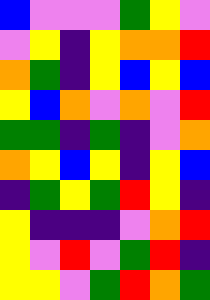[["blue", "violet", "violet", "violet", "green", "yellow", "violet"], ["violet", "yellow", "indigo", "yellow", "orange", "orange", "red"], ["orange", "green", "indigo", "yellow", "blue", "yellow", "blue"], ["yellow", "blue", "orange", "violet", "orange", "violet", "red"], ["green", "green", "indigo", "green", "indigo", "violet", "orange"], ["orange", "yellow", "blue", "yellow", "indigo", "yellow", "blue"], ["indigo", "green", "yellow", "green", "red", "yellow", "indigo"], ["yellow", "indigo", "indigo", "indigo", "violet", "orange", "red"], ["yellow", "violet", "red", "violet", "green", "red", "indigo"], ["yellow", "yellow", "violet", "green", "red", "orange", "green"]]